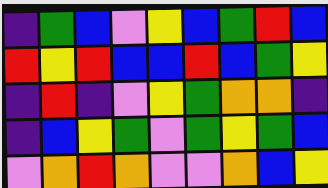[["indigo", "green", "blue", "violet", "yellow", "blue", "green", "red", "blue"], ["red", "yellow", "red", "blue", "blue", "red", "blue", "green", "yellow"], ["indigo", "red", "indigo", "violet", "yellow", "green", "orange", "orange", "indigo"], ["indigo", "blue", "yellow", "green", "violet", "green", "yellow", "green", "blue"], ["violet", "orange", "red", "orange", "violet", "violet", "orange", "blue", "yellow"]]